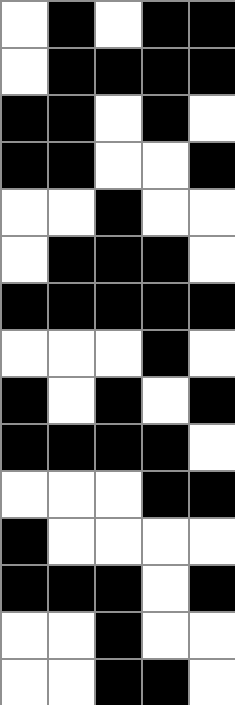[["white", "black", "white", "black", "black"], ["white", "black", "black", "black", "black"], ["black", "black", "white", "black", "white"], ["black", "black", "white", "white", "black"], ["white", "white", "black", "white", "white"], ["white", "black", "black", "black", "white"], ["black", "black", "black", "black", "black"], ["white", "white", "white", "black", "white"], ["black", "white", "black", "white", "black"], ["black", "black", "black", "black", "white"], ["white", "white", "white", "black", "black"], ["black", "white", "white", "white", "white"], ["black", "black", "black", "white", "black"], ["white", "white", "black", "white", "white"], ["white", "white", "black", "black", "white"]]